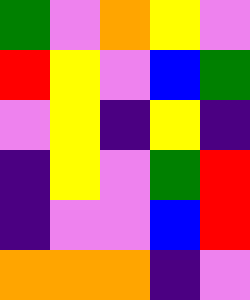[["green", "violet", "orange", "yellow", "violet"], ["red", "yellow", "violet", "blue", "green"], ["violet", "yellow", "indigo", "yellow", "indigo"], ["indigo", "yellow", "violet", "green", "red"], ["indigo", "violet", "violet", "blue", "red"], ["orange", "orange", "orange", "indigo", "violet"]]